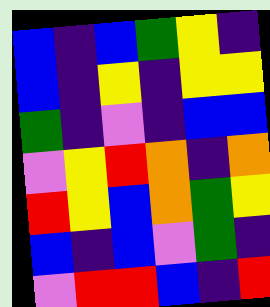[["blue", "indigo", "blue", "green", "yellow", "indigo"], ["blue", "indigo", "yellow", "indigo", "yellow", "yellow"], ["green", "indigo", "violet", "indigo", "blue", "blue"], ["violet", "yellow", "red", "orange", "indigo", "orange"], ["red", "yellow", "blue", "orange", "green", "yellow"], ["blue", "indigo", "blue", "violet", "green", "indigo"], ["violet", "red", "red", "blue", "indigo", "red"]]